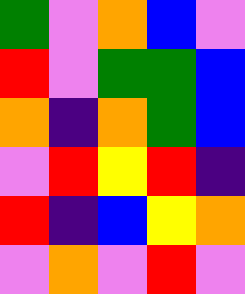[["green", "violet", "orange", "blue", "violet"], ["red", "violet", "green", "green", "blue"], ["orange", "indigo", "orange", "green", "blue"], ["violet", "red", "yellow", "red", "indigo"], ["red", "indigo", "blue", "yellow", "orange"], ["violet", "orange", "violet", "red", "violet"]]